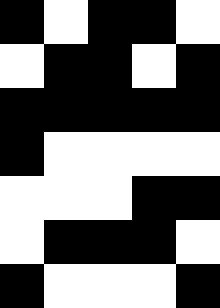[["black", "white", "black", "black", "white"], ["white", "black", "black", "white", "black"], ["black", "black", "black", "black", "black"], ["black", "white", "white", "white", "white"], ["white", "white", "white", "black", "black"], ["white", "black", "black", "black", "white"], ["black", "white", "white", "white", "black"]]